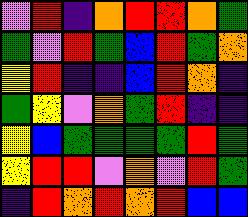[["violet", "red", "indigo", "orange", "red", "red", "orange", "green"], ["green", "violet", "red", "green", "blue", "red", "green", "orange"], ["yellow", "red", "indigo", "indigo", "blue", "red", "orange", "indigo"], ["green", "yellow", "violet", "orange", "green", "red", "indigo", "indigo"], ["yellow", "blue", "green", "green", "green", "green", "red", "green"], ["yellow", "red", "red", "violet", "orange", "violet", "red", "green"], ["indigo", "red", "orange", "red", "orange", "red", "blue", "blue"]]